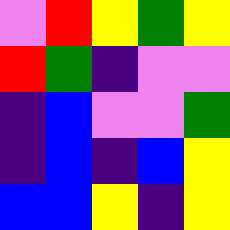[["violet", "red", "yellow", "green", "yellow"], ["red", "green", "indigo", "violet", "violet"], ["indigo", "blue", "violet", "violet", "green"], ["indigo", "blue", "indigo", "blue", "yellow"], ["blue", "blue", "yellow", "indigo", "yellow"]]